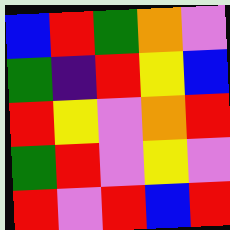[["blue", "red", "green", "orange", "violet"], ["green", "indigo", "red", "yellow", "blue"], ["red", "yellow", "violet", "orange", "red"], ["green", "red", "violet", "yellow", "violet"], ["red", "violet", "red", "blue", "red"]]